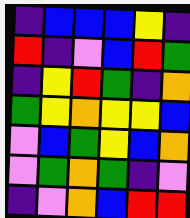[["indigo", "blue", "blue", "blue", "yellow", "indigo"], ["red", "indigo", "violet", "blue", "red", "green"], ["indigo", "yellow", "red", "green", "indigo", "orange"], ["green", "yellow", "orange", "yellow", "yellow", "blue"], ["violet", "blue", "green", "yellow", "blue", "orange"], ["violet", "green", "orange", "green", "indigo", "violet"], ["indigo", "violet", "orange", "blue", "red", "red"]]